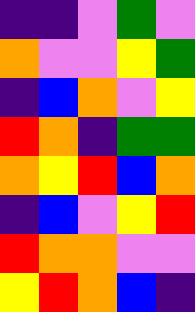[["indigo", "indigo", "violet", "green", "violet"], ["orange", "violet", "violet", "yellow", "green"], ["indigo", "blue", "orange", "violet", "yellow"], ["red", "orange", "indigo", "green", "green"], ["orange", "yellow", "red", "blue", "orange"], ["indigo", "blue", "violet", "yellow", "red"], ["red", "orange", "orange", "violet", "violet"], ["yellow", "red", "orange", "blue", "indigo"]]